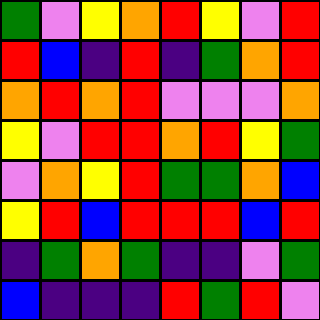[["green", "violet", "yellow", "orange", "red", "yellow", "violet", "red"], ["red", "blue", "indigo", "red", "indigo", "green", "orange", "red"], ["orange", "red", "orange", "red", "violet", "violet", "violet", "orange"], ["yellow", "violet", "red", "red", "orange", "red", "yellow", "green"], ["violet", "orange", "yellow", "red", "green", "green", "orange", "blue"], ["yellow", "red", "blue", "red", "red", "red", "blue", "red"], ["indigo", "green", "orange", "green", "indigo", "indigo", "violet", "green"], ["blue", "indigo", "indigo", "indigo", "red", "green", "red", "violet"]]